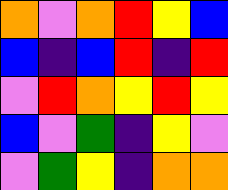[["orange", "violet", "orange", "red", "yellow", "blue"], ["blue", "indigo", "blue", "red", "indigo", "red"], ["violet", "red", "orange", "yellow", "red", "yellow"], ["blue", "violet", "green", "indigo", "yellow", "violet"], ["violet", "green", "yellow", "indigo", "orange", "orange"]]